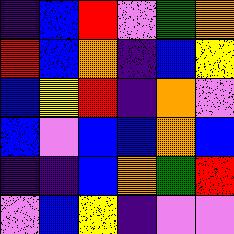[["indigo", "blue", "red", "violet", "green", "orange"], ["red", "blue", "orange", "indigo", "blue", "yellow"], ["blue", "yellow", "red", "indigo", "orange", "violet"], ["blue", "violet", "blue", "blue", "orange", "blue"], ["indigo", "indigo", "blue", "orange", "green", "red"], ["violet", "blue", "yellow", "indigo", "violet", "violet"]]